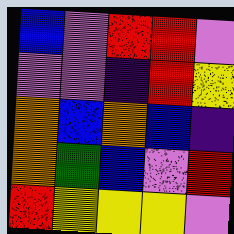[["blue", "violet", "red", "red", "violet"], ["violet", "violet", "indigo", "red", "yellow"], ["orange", "blue", "orange", "blue", "indigo"], ["orange", "green", "blue", "violet", "red"], ["red", "yellow", "yellow", "yellow", "violet"]]